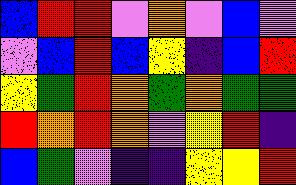[["blue", "red", "red", "violet", "orange", "violet", "blue", "violet"], ["violet", "blue", "red", "blue", "yellow", "indigo", "blue", "red"], ["yellow", "green", "red", "orange", "green", "orange", "green", "green"], ["red", "orange", "red", "orange", "violet", "yellow", "red", "indigo"], ["blue", "green", "violet", "indigo", "indigo", "yellow", "yellow", "red"]]